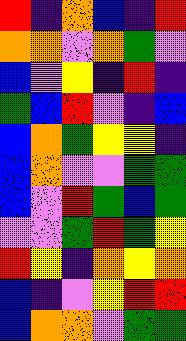[["red", "indigo", "orange", "blue", "indigo", "red"], ["orange", "orange", "violet", "orange", "green", "violet"], ["blue", "violet", "yellow", "indigo", "red", "indigo"], ["green", "blue", "red", "violet", "indigo", "blue"], ["blue", "orange", "green", "yellow", "yellow", "indigo"], ["blue", "orange", "violet", "violet", "green", "green"], ["blue", "violet", "red", "green", "blue", "green"], ["violet", "violet", "green", "red", "green", "yellow"], ["red", "yellow", "indigo", "orange", "yellow", "orange"], ["blue", "indigo", "violet", "yellow", "red", "red"], ["blue", "orange", "orange", "violet", "green", "green"]]